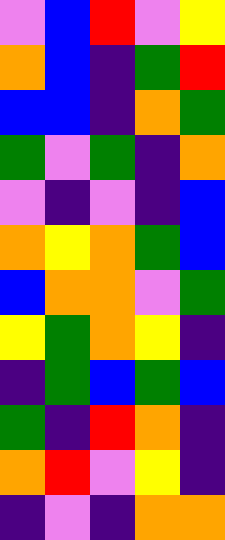[["violet", "blue", "red", "violet", "yellow"], ["orange", "blue", "indigo", "green", "red"], ["blue", "blue", "indigo", "orange", "green"], ["green", "violet", "green", "indigo", "orange"], ["violet", "indigo", "violet", "indigo", "blue"], ["orange", "yellow", "orange", "green", "blue"], ["blue", "orange", "orange", "violet", "green"], ["yellow", "green", "orange", "yellow", "indigo"], ["indigo", "green", "blue", "green", "blue"], ["green", "indigo", "red", "orange", "indigo"], ["orange", "red", "violet", "yellow", "indigo"], ["indigo", "violet", "indigo", "orange", "orange"]]